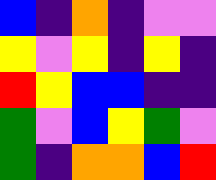[["blue", "indigo", "orange", "indigo", "violet", "violet"], ["yellow", "violet", "yellow", "indigo", "yellow", "indigo"], ["red", "yellow", "blue", "blue", "indigo", "indigo"], ["green", "violet", "blue", "yellow", "green", "violet"], ["green", "indigo", "orange", "orange", "blue", "red"]]